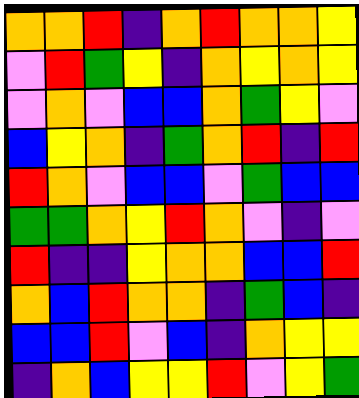[["orange", "orange", "red", "indigo", "orange", "red", "orange", "orange", "yellow"], ["violet", "red", "green", "yellow", "indigo", "orange", "yellow", "orange", "yellow"], ["violet", "orange", "violet", "blue", "blue", "orange", "green", "yellow", "violet"], ["blue", "yellow", "orange", "indigo", "green", "orange", "red", "indigo", "red"], ["red", "orange", "violet", "blue", "blue", "violet", "green", "blue", "blue"], ["green", "green", "orange", "yellow", "red", "orange", "violet", "indigo", "violet"], ["red", "indigo", "indigo", "yellow", "orange", "orange", "blue", "blue", "red"], ["orange", "blue", "red", "orange", "orange", "indigo", "green", "blue", "indigo"], ["blue", "blue", "red", "violet", "blue", "indigo", "orange", "yellow", "yellow"], ["indigo", "orange", "blue", "yellow", "yellow", "red", "violet", "yellow", "green"]]